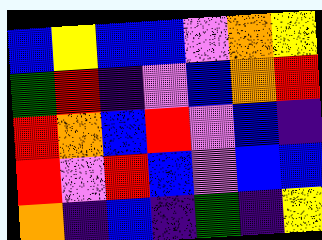[["blue", "yellow", "blue", "blue", "violet", "orange", "yellow"], ["green", "red", "indigo", "violet", "blue", "orange", "red"], ["red", "orange", "blue", "red", "violet", "blue", "indigo"], ["red", "violet", "red", "blue", "violet", "blue", "blue"], ["orange", "indigo", "blue", "indigo", "green", "indigo", "yellow"]]